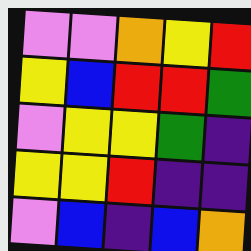[["violet", "violet", "orange", "yellow", "red"], ["yellow", "blue", "red", "red", "green"], ["violet", "yellow", "yellow", "green", "indigo"], ["yellow", "yellow", "red", "indigo", "indigo"], ["violet", "blue", "indigo", "blue", "orange"]]